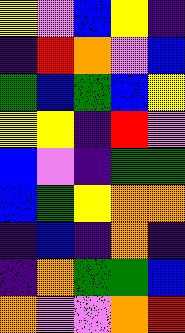[["yellow", "violet", "blue", "yellow", "indigo"], ["indigo", "red", "orange", "violet", "blue"], ["green", "blue", "green", "blue", "yellow"], ["yellow", "yellow", "indigo", "red", "violet"], ["blue", "violet", "indigo", "green", "green"], ["blue", "green", "yellow", "orange", "orange"], ["indigo", "blue", "indigo", "orange", "indigo"], ["indigo", "orange", "green", "green", "blue"], ["orange", "violet", "violet", "orange", "red"]]